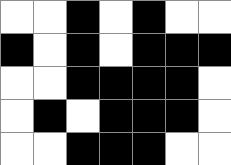[["white", "white", "black", "white", "black", "white", "white"], ["black", "white", "black", "white", "black", "black", "black"], ["white", "white", "black", "black", "black", "black", "white"], ["white", "black", "white", "black", "black", "black", "white"], ["white", "white", "black", "black", "black", "white", "white"]]